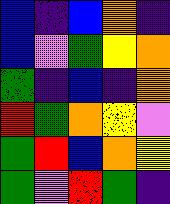[["blue", "indigo", "blue", "orange", "indigo"], ["blue", "violet", "green", "yellow", "orange"], ["green", "indigo", "blue", "indigo", "orange"], ["red", "green", "orange", "yellow", "violet"], ["green", "red", "blue", "orange", "yellow"], ["green", "violet", "red", "green", "indigo"]]